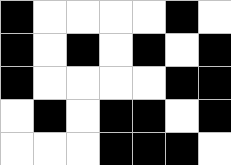[["black", "white", "white", "white", "white", "black", "white"], ["black", "white", "black", "white", "black", "white", "black"], ["black", "white", "white", "white", "white", "black", "black"], ["white", "black", "white", "black", "black", "white", "black"], ["white", "white", "white", "black", "black", "black", "white"]]